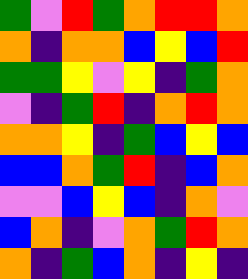[["green", "violet", "red", "green", "orange", "red", "red", "orange"], ["orange", "indigo", "orange", "orange", "blue", "yellow", "blue", "red"], ["green", "green", "yellow", "violet", "yellow", "indigo", "green", "orange"], ["violet", "indigo", "green", "red", "indigo", "orange", "red", "orange"], ["orange", "orange", "yellow", "indigo", "green", "blue", "yellow", "blue"], ["blue", "blue", "orange", "green", "red", "indigo", "blue", "orange"], ["violet", "violet", "blue", "yellow", "blue", "indigo", "orange", "violet"], ["blue", "orange", "indigo", "violet", "orange", "green", "red", "orange"], ["orange", "indigo", "green", "blue", "orange", "indigo", "yellow", "indigo"]]